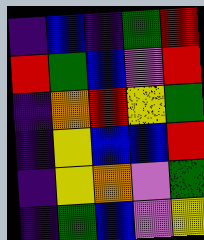[["indigo", "blue", "indigo", "green", "red"], ["red", "green", "blue", "violet", "red"], ["indigo", "orange", "red", "yellow", "green"], ["indigo", "yellow", "blue", "blue", "red"], ["indigo", "yellow", "orange", "violet", "green"], ["indigo", "green", "blue", "violet", "yellow"]]